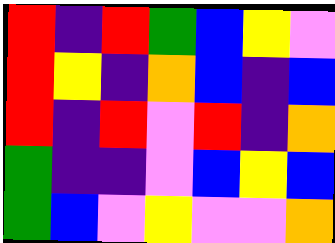[["red", "indigo", "red", "green", "blue", "yellow", "violet"], ["red", "yellow", "indigo", "orange", "blue", "indigo", "blue"], ["red", "indigo", "red", "violet", "red", "indigo", "orange"], ["green", "indigo", "indigo", "violet", "blue", "yellow", "blue"], ["green", "blue", "violet", "yellow", "violet", "violet", "orange"]]